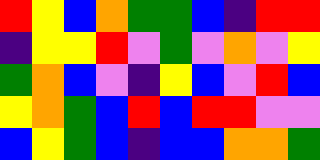[["red", "yellow", "blue", "orange", "green", "green", "blue", "indigo", "red", "red"], ["indigo", "yellow", "yellow", "red", "violet", "green", "violet", "orange", "violet", "yellow"], ["green", "orange", "blue", "violet", "indigo", "yellow", "blue", "violet", "red", "blue"], ["yellow", "orange", "green", "blue", "red", "blue", "red", "red", "violet", "violet"], ["blue", "yellow", "green", "blue", "indigo", "blue", "blue", "orange", "orange", "green"]]